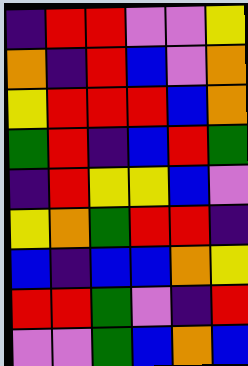[["indigo", "red", "red", "violet", "violet", "yellow"], ["orange", "indigo", "red", "blue", "violet", "orange"], ["yellow", "red", "red", "red", "blue", "orange"], ["green", "red", "indigo", "blue", "red", "green"], ["indigo", "red", "yellow", "yellow", "blue", "violet"], ["yellow", "orange", "green", "red", "red", "indigo"], ["blue", "indigo", "blue", "blue", "orange", "yellow"], ["red", "red", "green", "violet", "indigo", "red"], ["violet", "violet", "green", "blue", "orange", "blue"]]